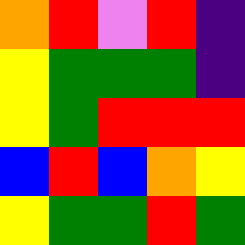[["orange", "red", "violet", "red", "indigo"], ["yellow", "green", "green", "green", "indigo"], ["yellow", "green", "red", "red", "red"], ["blue", "red", "blue", "orange", "yellow"], ["yellow", "green", "green", "red", "green"]]